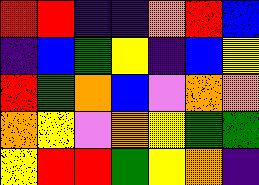[["red", "red", "indigo", "indigo", "orange", "red", "blue"], ["indigo", "blue", "green", "yellow", "indigo", "blue", "yellow"], ["red", "green", "orange", "blue", "violet", "orange", "orange"], ["orange", "yellow", "violet", "orange", "yellow", "green", "green"], ["yellow", "red", "red", "green", "yellow", "orange", "indigo"]]